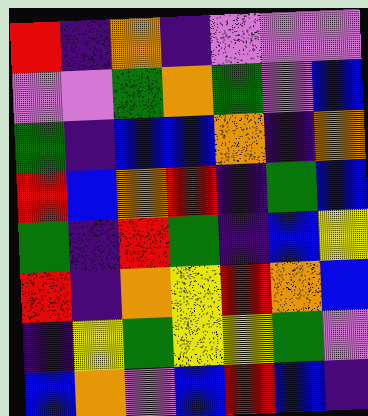[["red", "indigo", "orange", "indigo", "violet", "violet", "violet"], ["violet", "violet", "green", "orange", "green", "violet", "blue"], ["green", "indigo", "blue", "blue", "orange", "indigo", "orange"], ["red", "blue", "orange", "red", "indigo", "green", "blue"], ["green", "indigo", "red", "green", "indigo", "blue", "yellow"], ["red", "indigo", "orange", "yellow", "red", "orange", "blue"], ["indigo", "yellow", "green", "yellow", "yellow", "green", "violet"], ["blue", "orange", "violet", "blue", "red", "blue", "indigo"]]